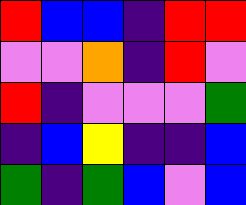[["red", "blue", "blue", "indigo", "red", "red"], ["violet", "violet", "orange", "indigo", "red", "violet"], ["red", "indigo", "violet", "violet", "violet", "green"], ["indigo", "blue", "yellow", "indigo", "indigo", "blue"], ["green", "indigo", "green", "blue", "violet", "blue"]]